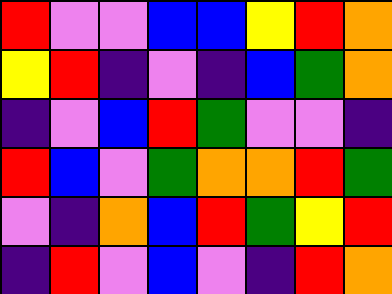[["red", "violet", "violet", "blue", "blue", "yellow", "red", "orange"], ["yellow", "red", "indigo", "violet", "indigo", "blue", "green", "orange"], ["indigo", "violet", "blue", "red", "green", "violet", "violet", "indigo"], ["red", "blue", "violet", "green", "orange", "orange", "red", "green"], ["violet", "indigo", "orange", "blue", "red", "green", "yellow", "red"], ["indigo", "red", "violet", "blue", "violet", "indigo", "red", "orange"]]